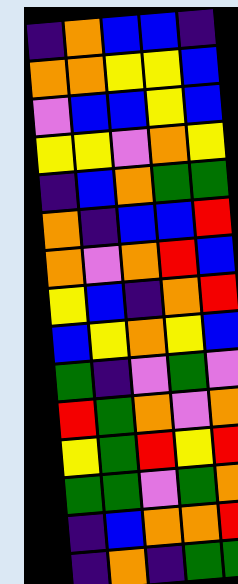[["indigo", "orange", "blue", "blue", "indigo"], ["orange", "orange", "yellow", "yellow", "blue"], ["violet", "blue", "blue", "yellow", "blue"], ["yellow", "yellow", "violet", "orange", "yellow"], ["indigo", "blue", "orange", "green", "green"], ["orange", "indigo", "blue", "blue", "red"], ["orange", "violet", "orange", "red", "blue"], ["yellow", "blue", "indigo", "orange", "red"], ["blue", "yellow", "orange", "yellow", "blue"], ["green", "indigo", "violet", "green", "violet"], ["red", "green", "orange", "violet", "orange"], ["yellow", "green", "red", "yellow", "red"], ["green", "green", "violet", "green", "orange"], ["indigo", "blue", "orange", "orange", "red"], ["indigo", "orange", "indigo", "green", "green"]]